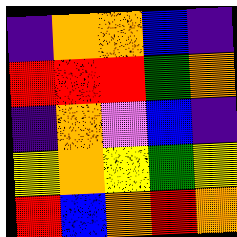[["indigo", "orange", "orange", "blue", "indigo"], ["red", "red", "red", "green", "orange"], ["indigo", "orange", "violet", "blue", "indigo"], ["yellow", "orange", "yellow", "green", "yellow"], ["red", "blue", "orange", "red", "orange"]]